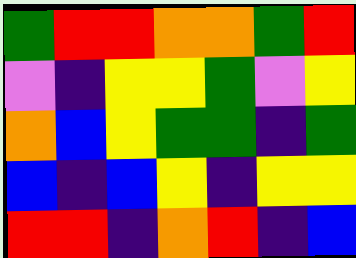[["green", "red", "red", "orange", "orange", "green", "red"], ["violet", "indigo", "yellow", "yellow", "green", "violet", "yellow"], ["orange", "blue", "yellow", "green", "green", "indigo", "green"], ["blue", "indigo", "blue", "yellow", "indigo", "yellow", "yellow"], ["red", "red", "indigo", "orange", "red", "indigo", "blue"]]